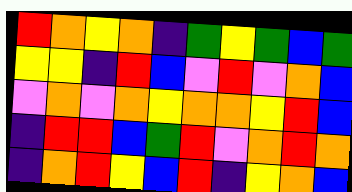[["red", "orange", "yellow", "orange", "indigo", "green", "yellow", "green", "blue", "green"], ["yellow", "yellow", "indigo", "red", "blue", "violet", "red", "violet", "orange", "blue"], ["violet", "orange", "violet", "orange", "yellow", "orange", "orange", "yellow", "red", "blue"], ["indigo", "red", "red", "blue", "green", "red", "violet", "orange", "red", "orange"], ["indigo", "orange", "red", "yellow", "blue", "red", "indigo", "yellow", "orange", "blue"]]